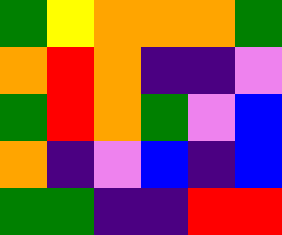[["green", "yellow", "orange", "orange", "orange", "green"], ["orange", "red", "orange", "indigo", "indigo", "violet"], ["green", "red", "orange", "green", "violet", "blue"], ["orange", "indigo", "violet", "blue", "indigo", "blue"], ["green", "green", "indigo", "indigo", "red", "red"]]